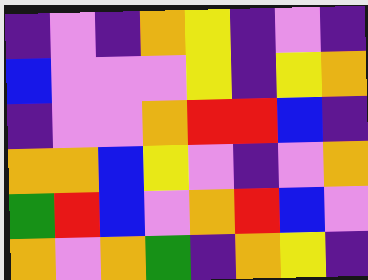[["indigo", "violet", "indigo", "orange", "yellow", "indigo", "violet", "indigo"], ["blue", "violet", "violet", "violet", "yellow", "indigo", "yellow", "orange"], ["indigo", "violet", "violet", "orange", "red", "red", "blue", "indigo"], ["orange", "orange", "blue", "yellow", "violet", "indigo", "violet", "orange"], ["green", "red", "blue", "violet", "orange", "red", "blue", "violet"], ["orange", "violet", "orange", "green", "indigo", "orange", "yellow", "indigo"]]